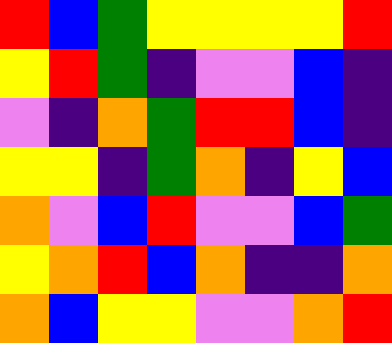[["red", "blue", "green", "yellow", "yellow", "yellow", "yellow", "red"], ["yellow", "red", "green", "indigo", "violet", "violet", "blue", "indigo"], ["violet", "indigo", "orange", "green", "red", "red", "blue", "indigo"], ["yellow", "yellow", "indigo", "green", "orange", "indigo", "yellow", "blue"], ["orange", "violet", "blue", "red", "violet", "violet", "blue", "green"], ["yellow", "orange", "red", "blue", "orange", "indigo", "indigo", "orange"], ["orange", "blue", "yellow", "yellow", "violet", "violet", "orange", "red"]]